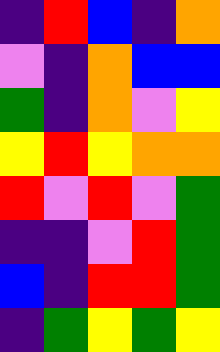[["indigo", "red", "blue", "indigo", "orange"], ["violet", "indigo", "orange", "blue", "blue"], ["green", "indigo", "orange", "violet", "yellow"], ["yellow", "red", "yellow", "orange", "orange"], ["red", "violet", "red", "violet", "green"], ["indigo", "indigo", "violet", "red", "green"], ["blue", "indigo", "red", "red", "green"], ["indigo", "green", "yellow", "green", "yellow"]]